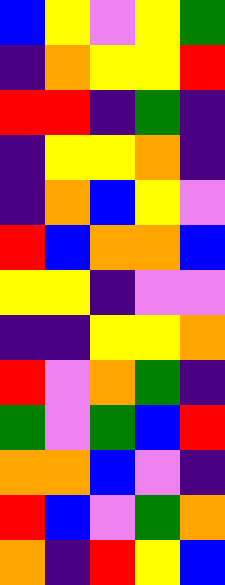[["blue", "yellow", "violet", "yellow", "green"], ["indigo", "orange", "yellow", "yellow", "red"], ["red", "red", "indigo", "green", "indigo"], ["indigo", "yellow", "yellow", "orange", "indigo"], ["indigo", "orange", "blue", "yellow", "violet"], ["red", "blue", "orange", "orange", "blue"], ["yellow", "yellow", "indigo", "violet", "violet"], ["indigo", "indigo", "yellow", "yellow", "orange"], ["red", "violet", "orange", "green", "indigo"], ["green", "violet", "green", "blue", "red"], ["orange", "orange", "blue", "violet", "indigo"], ["red", "blue", "violet", "green", "orange"], ["orange", "indigo", "red", "yellow", "blue"]]